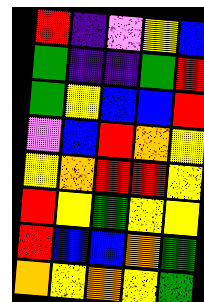[["red", "indigo", "violet", "yellow", "blue"], ["green", "indigo", "indigo", "green", "red"], ["green", "yellow", "blue", "blue", "red"], ["violet", "blue", "red", "orange", "yellow"], ["yellow", "orange", "red", "red", "yellow"], ["red", "yellow", "green", "yellow", "yellow"], ["red", "blue", "blue", "orange", "green"], ["orange", "yellow", "orange", "yellow", "green"]]